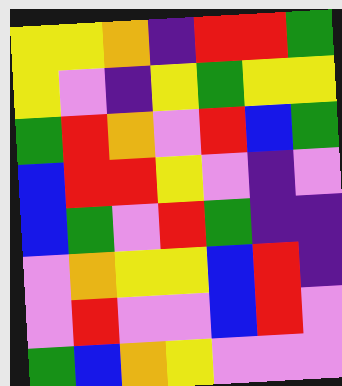[["yellow", "yellow", "orange", "indigo", "red", "red", "green"], ["yellow", "violet", "indigo", "yellow", "green", "yellow", "yellow"], ["green", "red", "orange", "violet", "red", "blue", "green"], ["blue", "red", "red", "yellow", "violet", "indigo", "violet"], ["blue", "green", "violet", "red", "green", "indigo", "indigo"], ["violet", "orange", "yellow", "yellow", "blue", "red", "indigo"], ["violet", "red", "violet", "violet", "blue", "red", "violet"], ["green", "blue", "orange", "yellow", "violet", "violet", "violet"]]